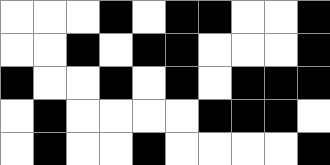[["white", "white", "white", "black", "white", "black", "black", "white", "white", "black"], ["white", "white", "black", "white", "black", "black", "white", "white", "white", "black"], ["black", "white", "white", "black", "white", "black", "white", "black", "black", "black"], ["white", "black", "white", "white", "white", "white", "black", "black", "black", "white"], ["white", "black", "white", "white", "black", "white", "white", "white", "white", "black"]]